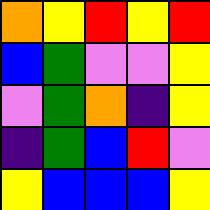[["orange", "yellow", "red", "yellow", "red"], ["blue", "green", "violet", "violet", "yellow"], ["violet", "green", "orange", "indigo", "yellow"], ["indigo", "green", "blue", "red", "violet"], ["yellow", "blue", "blue", "blue", "yellow"]]